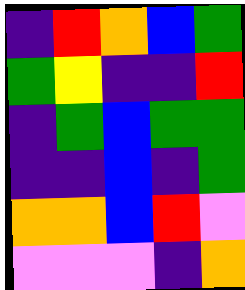[["indigo", "red", "orange", "blue", "green"], ["green", "yellow", "indigo", "indigo", "red"], ["indigo", "green", "blue", "green", "green"], ["indigo", "indigo", "blue", "indigo", "green"], ["orange", "orange", "blue", "red", "violet"], ["violet", "violet", "violet", "indigo", "orange"]]